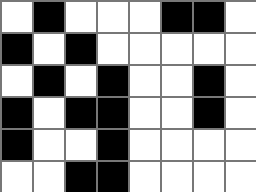[["white", "black", "white", "white", "white", "black", "black", "white"], ["black", "white", "black", "white", "white", "white", "white", "white"], ["white", "black", "white", "black", "white", "white", "black", "white"], ["black", "white", "black", "black", "white", "white", "black", "white"], ["black", "white", "white", "black", "white", "white", "white", "white"], ["white", "white", "black", "black", "white", "white", "white", "white"]]